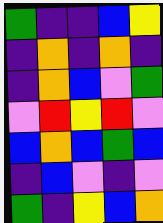[["green", "indigo", "indigo", "blue", "yellow"], ["indigo", "orange", "indigo", "orange", "indigo"], ["indigo", "orange", "blue", "violet", "green"], ["violet", "red", "yellow", "red", "violet"], ["blue", "orange", "blue", "green", "blue"], ["indigo", "blue", "violet", "indigo", "violet"], ["green", "indigo", "yellow", "blue", "orange"]]